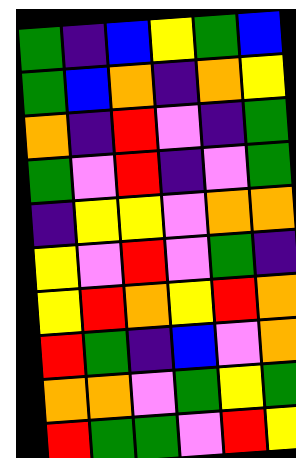[["green", "indigo", "blue", "yellow", "green", "blue"], ["green", "blue", "orange", "indigo", "orange", "yellow"], ["orange", "indigo", "red", "violet", "indigo", "green"], ["green", "violet", "red", "indigo", "violet", "green"], ["indigo", "yellow", "yellow", "violet", "orange", "orange"], ["yellow", "violet", "red", "violet", "green", "indigo"], ["yellow", "red", "orange", "yellow", "red", "orange"], ["red", "green", "indigo", "blue", "violet", "orange"], ["orange", "orange", "violet", "green", "yellow", "green"], ["red", "green", "green", "violet", "red", "yellow"]]